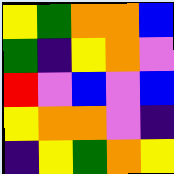[["yellow", "green", "orange", "orange", "blue"], ["green", "indigo", "yellow", "orange", "violet"], ["red", "violet", "blue", "violet", "blue"], ["yellow", "orange", "orange", "violet", "indigo"], ["indigo", "yellow", "green", "orange", "yellow"]]